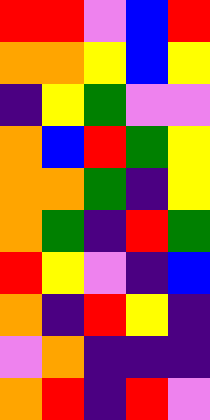[["red", "red", "violet", "blue", "red"], ["orange", "orange", "yellow", "blue", "yellow"], ["indigo", "yellow", "green", "violet", "violet"], ["orange", "blue", "red", "green", "yellow"], ["orange", "orange", "green", "indigo", "yellow"], ["orange", "green", "indigo", "red", "green"], ["red", "yellow", "violet", "indigo", "blue"], ["orange", "indigo", "red", "yellow", "indigo"], ["violet", "orange", "indigo", "indigo", "indigo"], ["orange", "red", "indigo", "red", "violet"]]